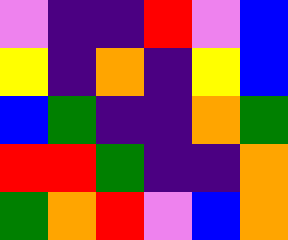[["violet", "indigo", "indigo", "red", "violet", "blue"], ["yellow", "indigo", "orange", "indigo", "yellow", "blue"], ["blue", "green", "indigo", "indigo", "orange", "green"], ["red", "red", "green", "indigo", "indigo", "orange"], ["green", "orange", "red", "violet", "blue", "orange"]]